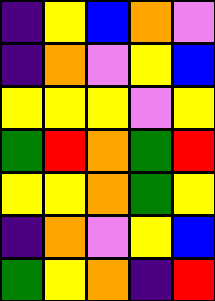[["indigo", "yellow", "blue", "orange", "violet"], ["indigo", "orange", "violet", "yellow", "blue"], ["yellow", "yellow", "yellow", "violet", "yellow"], ["green", "red", "orange", "green", "red"], ["yellow", "yellow", "orange", "green", "yellow"], ["indigo", "orange", "violet", "yellow", "blue"], ["green", "yellow", "orange", "indigo", "red"]]